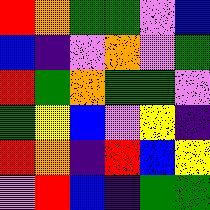[["red", "orange", "green", "green", "violet", "blue"], ["blue", "indigo", "violet", "orange", "violet", "green"], ["red", "green", "orange", "green", "green", "violet"], ["green", "yellow", "blue", "violet", "yellow", "indigo"], ["red", "orange", "indigo", "red", "blue", "yellow"], ["violet", "red", "blue", "indigo", "green", "green"]]